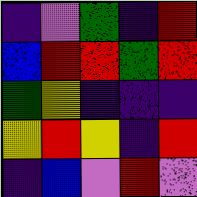[["indigo", "violet", "green", "indigo", "red"], ["blue", "red", "red", "green", "red"], ["green", "yellow", "indigo", "indigo", "indigo"], ["yellow", "red", "yellow", "indigo", "red"], ["indigo", "blue", "violet", "red", "violet"]]